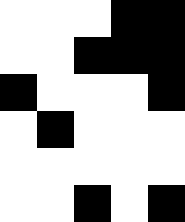[["white", "white", "white", "black", "black"], ["white", "white", "black", "black", "black"], ["black", "white", "white", "white", "black"], ["white", "black", "white", "white", "white"], ["white", "white", "white", "white", "white"], ["white", "white", "black", "white", "black"]]